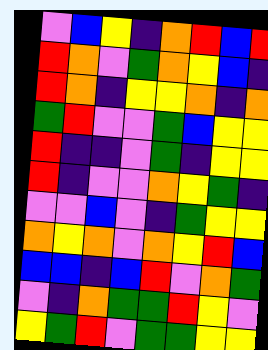[["violet", "blue", "yellow", "indigo", "orange", "red", "blue", "red"], ["red", "orange", "violet", "green", "orange", "yellow", "blue", "indigo"], ["red", "orange", "indigo", "yellow", "yellow", "orange", "indigo", "orange"], ["green", "red", "violet", "violet", "green", "blue", "yellow", "yellow"], ["red", "indigo", "indigo", "violet", "green", "indigo", "yellow", "yellow"], ["red", "indigo", "violet", "violet", "orange", "yellow", "green", "indigo"], ["violet", "violet", "blue", "violet", "indigo", "green", "yellow", "yellow"], ["orange", "yellow", "orange", "violet", "orange", "yellow", "red", "blue"], ["blue", "blue", "indigo", "blue", "red", "violet", "orange", "green"], ["violet", "indigo", "orange", "green", "green", "red", "yellow", "violet"], ["yellow", "green", "red", "violet", "green", "green", "yellow", "yellow"]]